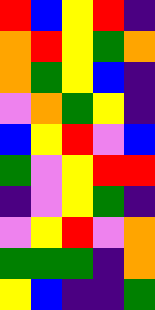[["red", "blue", "yellow", "red", "indigo"], ["orange", "red", "yellow", "green", "orange"], ["orange", "green", "yellow", "blue", "indigo"], ["violet", "orange", "green", "yellow", "indigo"], ["blue", "yellow", "red", "violet", "blue"], ["green", "violet", "yellow", "red", "red"], ["indigo", "violet", "yellow", "green", "indigo"], ["violet", "yellow", "red", "violet", "orange"], ["green", "green", "green", "indigo", "orange"], ["yellow", "blue", "indigo", "indigo", "green"]]